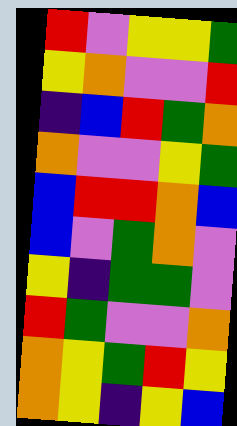[["red", "violet", "yellow", "yellow", "green"], ["yellow", "orange", "violet", "violet", "red"], ["indigo", "blue", "red", "green", "orange"], ["orange", "violet", "violet", "yellow", "green"], ["blue", "red", "red", "orange", "blue"], ["blue", "violet", "green", "orange", "violet"], ["yellow", "indigo", "green", "green", "violet"], ["red", "green", "violet", "violet", "orange"], ["orange", "yellow", "green", "red", "yellow"], ["orange", "yellow", "indigo", "yellow", "blue"]]